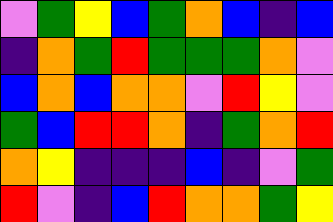[["violet", "green", "yellow", "blue", "green", "orange", "blue", "indigo", "blue"], ["indigo", "orange", "green", "red", "green", "green", "green", "orange", "violet"], ["blue", "orange", "blue", "orange", "orange", "violet", "red", "yellow", "violet"], ["green", "blue", "red", "red", "orange", "indigo", "green", "orange", "red"], ["orange", "yellow", "indigo", "indigo", "indigo", "blue", "indigo", "violet", "green"], ["red", "violet", "indigo", "blue", "red", "orange", "orange", "green", "yellow"]]